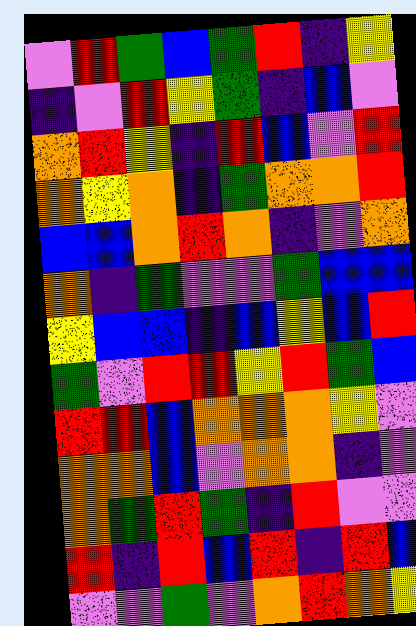[["violet", "red", "green", "blue", "green", "red", "indigo", "yellow"], ["indigo", "violet", "red", "yellow", "green", "indigo", "blue", "violet"], ["orange", "red", "yellow", "indigo", "red", "blue", "violet", "red"], ["orange", "yellow", "orange", "indigo", "green", "orange", "orange", "red"], ["blue", "blue", "orange", "red", "orange", "indigo", "violet", "orange"], ["orange", "indigo", "green", "violet", "violet", "green", "blue", "blue"], ["yellow", "blue", "blue", "indigo", "blue", "yellow", "blue", "red"], ["green", "violet", "red", "red", "yellow", "red", "green", "blue"], ["red", "red", "blue", "orange", "orange", "orange", "yellow", "violet"], ["orange", "orange", "blue", "violet", "orange", "orange", "indigo", "violet"], ["orange", "green", "red", "green", "indigo", "red", "violet", "violet"], ["red", "indigo", "red", "blue", "red", "indigo", "red", "blue"], ["violet", "violet", "green", "violet", "orange", "red", "orange", "yellow"]]